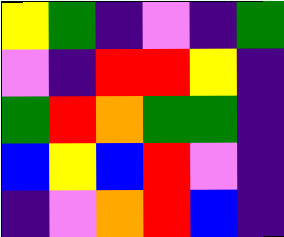[["yellow", "green", "indigo", "violet", "indigo", "green"], ["violet", "indigo", "red", "red", "yellow", "indigo"], ["green", "red", "orange", "green", "green", "indigo"], ["blue", "yellow", "blue", "red", "violet", "indigo"], ["indigo", "violet", "orange", "red", "blue", "indigo"]]